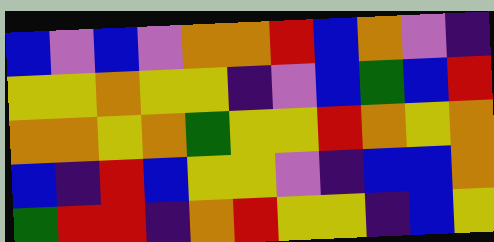[["blue", "violet", "blue", "violet", "orange", "orange", "red", "blue", "orange", "violet", "indigo"], ["yellow", "yellow", "orange", "yellow", "yellow", "indigo", "violet", "blue", "green", "blue", "red"], ["orange", "orange", "yellow", "orange", "green", "yellow", "yellow", "red", "orange", "yellow", "orange"], ["blue", "indigo", "red", "blue", "yellow", "yellow", "violet", "indigo", "blue", "blue", "orange"], ["green", "red", "red", "indigo", "orange", "red", "yellow", "yellow", "indigo", "blue", "yellow"]]